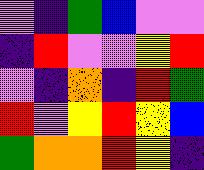[["violet", "indigo", "green", "blue", "violet", "violet"], ["indigo", "red", "violet", "violet", "yellow", "red"], ["violet", "indigo", "orange", "indigo", "red", "green"], ["red", "violet", "yellow", "red", "yellow", "blue"], ["green", "orange", "orange", "red", "yellow", "indigo"]]